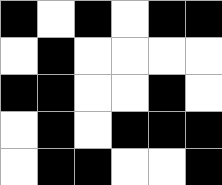[["black", "white", "black", "white", "black", "black"], ["white", "black", "white", "white", "white", "white"], ["black", "black", "white", "white", "black", "white"], ["white", "black", "white", "black", "black", "black"], ["white", "black", "black", "white", "white", "black"]]